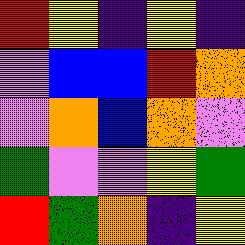[["red", "yellow", "indigo", "yellow", "indigo"], ["violet", "blue", "blue", "red", "orange"], ["violet", "orange", "blue", "orange", "violet"], ["green", "violet", "violet", "yellow", "green"], ["red", "green", "orange", "indigo", "yellow"]]